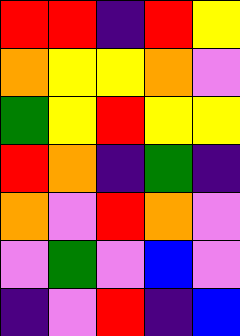[["red", "red", "indigo", "red", "yellow"], ["orange", "yellow", "yellow", "orange", "violet"], ["green", "yellow", "red", "yellow", "yellow"], ["red", "orange", "indigo", "green", "indigo"], ["orange", "violet", "red", "orange", "violet"], ["violet", "green", "violet", "blue", "violet"], ["indigo", "violet", "red", "indigo", "blue"]]